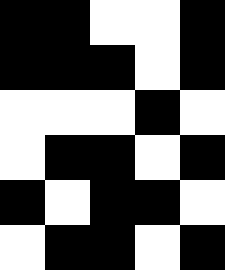[["black", "black", "white", "white", "black"], ["black", "black", "black", "white", "black"], ["white", "white", "white", "black", "white"], ["white", "black", "black", "white", "black"], ["black", "white", "black", "black", "white"], ["white", "black", "black", "white", "black"]]